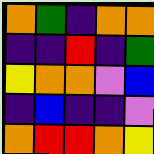[["orange", "green", "indigo", "orange", "orange"], ["indigo", "indigo", "red", "indigo", "green"], ["yellow", "orange", "orange", "violet", "blue"], ["indigo", "blue", "indigo", "indigo", "violet"], ["orange", "red", "red", "orange", "yellow"]]